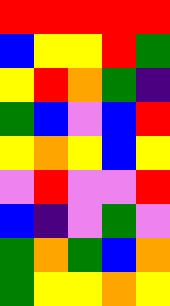[["red", "red", "red", "red", "red"], ["blue", "yellow", "yellow", "red", "green"], ["yellow", "red", "orange", "green", "indigo"], ["green", "blue", "violet", "blue", "red"], ["yellow", "orange", "yellow", "blue", "yellow"], ["violet", "red", "violet", "violet", "red"], ["blue", "indigo", "violet", "green", "violet"], ["green", "orange", "green", "blue", "orange"], ["green", "yellow", "yellow", "orange", "yellow"]]